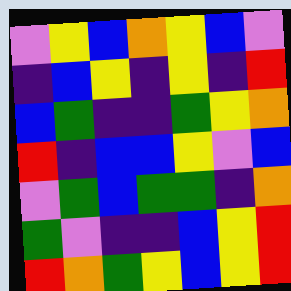[["violet", "yellow", "blue", "orange", "yellow", "blue", "violet"], ["indigo", "blue", "yellow", "indigo", "yellow", "indigo", "red"], ["blue", "green", "indigo", "indigo", "green", "yellow", "orange"], ["red", "indigo", "blue", "blue", "yellow", "violet", "blue"], ["violet", "green", "blue", "green", "green", "indigo", "orange"], ["green", "violet", "indigo", "indigo", "blue", "yellow", "red"], ["red", "orange", "green", "yellow", "blue", "yellow", "red"]]